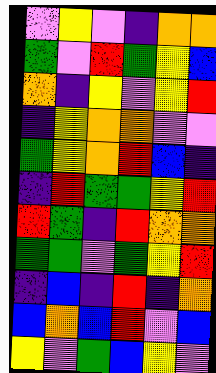[["violet", "yellow", "violet", "indigo", "orange", "orange"], ["green", "violet", "red", "green", "yellow", "blue"], ["orange", "indigo", "yellow", "violet", "yellow", "red"], ["indigo", "yellow", "orange", "orange", "violet", "violet"], ["green", "yellow", "orange", "red", "blue", "indigo"], ["indigo", "red", "green", "green", "yellow", "red"], ["red", "green", "indigo", "red", "orange", "orange"], ["green", "green", "violet", "green", "yellow", "red"], ["indigo", "blue", "indigo", "red", "indigo", "orange"], ["blue", "orange", "blue", "red", "violet", "blue"], ["yellow", "violet", "green", "blue", "yellow", "violet"]]